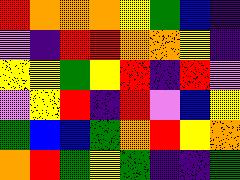[["red", "orange", "orange", "orange", "yellow", "green", "blue", "indigo"], ["violet", "indigo", "red", "red", "orange", "orange", "yellow", "indigo"], ["yellow", "yellow", "green", "yellow", "red", "indigo", "red", "violet"], ["violet", "yellow", "red", "indigo", "red", "violet", "blue", "yellow"], ["green", "blue", "blue", "green", "orange", "red", "yellow", "orange"], ["orange", "red", "green", "yellow", "green", "indigo", "indigo", "green"]]